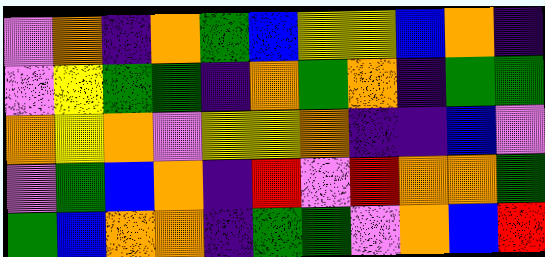[["violet", "orange", "indigo", "orange", "green", "blue", "yellow", "yellow", "blue", "orange", "indigo"], ["violet", "yellow", "green", "green", "indigo", "orange", "green", "orange", "indigo", "green", "green"], ["orange", "yellow", "orange", "violet", "yellow", "yellow", "orange", "indigo", "indigo", "blue", "violet"], ["violet", "green", "blue", "orange", "indigo", "red", "violet", "red", "orange", "orange", "green"], ["green", "blue", "orange", "orange", "indigo", "green", "green", "violet", "orange", "blue", "red"]]